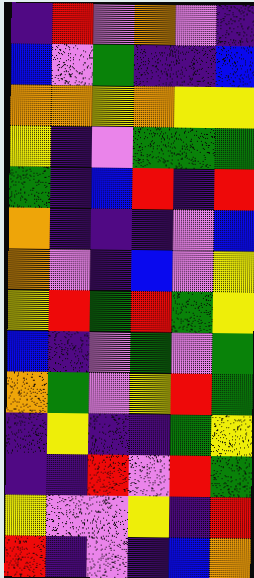[["indigo", "red", "violet", "orange", "violet", "indigo"], ["blue", "violet", "green", "indigo", "indigo", "blue"], ["orange", "orange", "yellow", "orange", "yellow", "yellow"], ["yellow", "indigo", "violet", "green", "green", "green"], ["green", "indigo", "blue", "red", "indigo", "red"], ["orange", "indigo", "indigo", "indigo", "violet", "blue"], ["orange", "violet", "indigo", "blue", "violet", "yellow"], ["yellow", "red", "green", "red", "green", "yellow"], ["blue", "indigo", "violet", "green", "violet", "green"], ["orange", "green", "violet", "yellow", "red", "green"], ["indigo", "yellow", "indigo", "indigo", "green", "yellow"], ["indigo", "indigo", "red", "violet", "red", "green"], ["yellow", "violet", "violet", "yellow", "indigo", "red"], ["red", "indigo", "violet", "indigo", "blue", "orange"]]